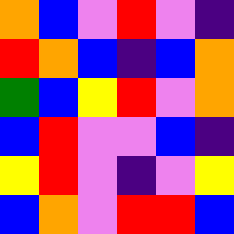[["orange", "blue", "violet", "red", "violet", "indigo"], ["red", "orange", "blue", "indigo", "blue", "orange"], ["green", "blue", "yellow", "red", "violet", "orange"], ["blue", "red", "violet", "violet", "blue", "indigo"], ["yellow", "red", "violet", "indigo", "violet", "yellow"], ["blue", "orange", "violet", "red", "red", "blue"]]